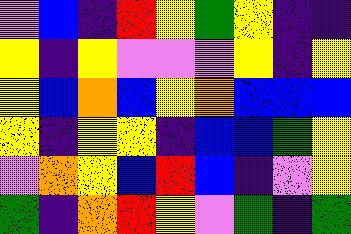[["violet", "blue", "indigo", "red", "yellow", "green", "yellow", "indigo", "indigo"], ["yellow", "indigo", "yellow", "violet", "violet", "violet", "yellow", "indigo", "yellow"], ["yellow", "blue", "orange", "blue", "yellow", "orange", "blue", "blue", "blue"], ["yellow", "indigo", "yellow", "yellow", "indigo", "blue", "blue", "green", "yellow"], ["violet", "orange", "yellow", "blue", "red", "blue", "indigo", "violet", "yellow"], ["green", "indigo", "orange", "red", "yellow", "violet", "green", "indigo", "green"]]